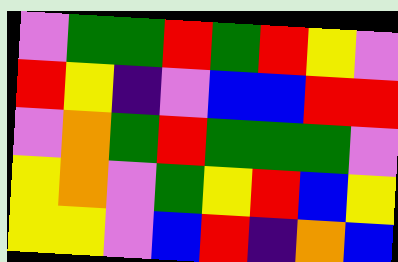[["violet", "green", "green", "red", "green", "red", "yellow", "violet"], ["red", "yellow", "indigo", "violet", "blue", "blue", "red", "red"], ["violet", "orange", "green", "red", "green", "green", "green", "violet"], ["yellow", "orange", "violet", "green", "yellow", "red", "blue", "yellow"], ["yellow", "yellow", "violet", "blue", "red", "indigo", "orange", "blue"]]